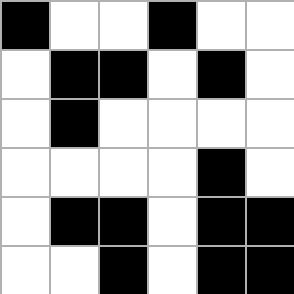[["black", "white", "white", "black", "white", "white"], ["white", "black", "black", "white", "black", "white"], ["white", "black", "white", "white", "white", "white"], ["white", "white", "white", "white", "black", "white"], ["white", "black", "black", "white", "black", "black"], ["white", "white", "black", "white", "black", "black"]]